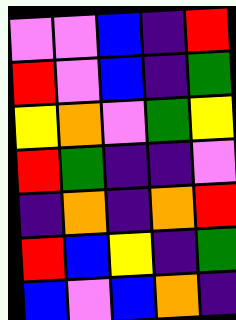[["violet", "violet", "blue", "indigo", "red"], ["red", "violet", "blue", "indigo", "green"], ["yellow", "orange", "violet", "green", "yellow"], ["red", "green", "indigo", "indigo", "violet"], ["indigo", "orange", "indigo", "orange", "red"], ["red", "blue", "yellow", "indigo", "green"], ["blue", "violet", "blue", "orange", "indigo"]]